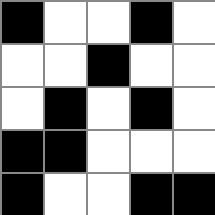[["black", "white", "white", "black", "white"], ["white", "white", "black", "white", "white"], ["white", "black", "white", "black", "white"], ["black", "black", "white", "white", "white"], ["black", "white", "white", "black", "black"]]